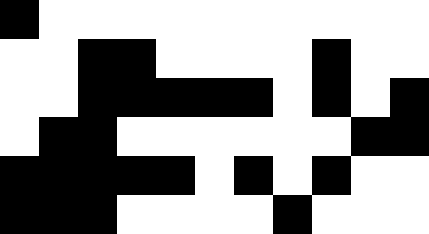[["black", "white", "white", "white", "white", "white", "white", "white", "white", "white", "white"], ["white", "white", "black", "black", "white", "white", "white", "white", "black", "white", "white"], ["white", "white", "black", "black", "black", "black", "black", "white", "black", "white", "black"], ["white", "black", "black", "white", "white", "white", "white", "white", "white", "black", "black"], ["black", "black", "black", "black", "black", "white", "black", "white", "black", "white", "white"], ["black", "black", "black", "white", "white", "white", "white", "black", "white", "white", "white"]]